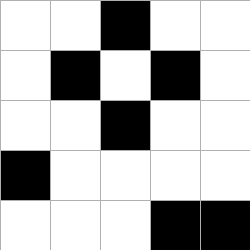[["white", "white", "black", "white", "white"], ["white", "black", "white", "black", "white"], ["white", "white", "black", "white", "white"], ["black", "white", "white", "white", "white"], ["white", "white", "white", "black", "black"]]